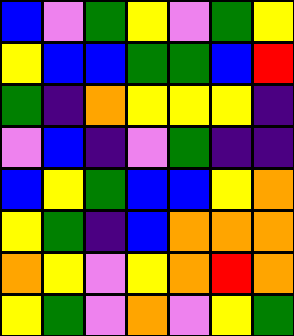[["blue", "violet", "green", "yellow", "violet", "green", "yellow"], ["yellow", "blue", "blue", "green", "green", "blue", "red"], ["green", "indigo", "orange", "yellow", "yellow", "yellow", "indigo"], ["violet", "blue", "indigo", "violet", "green", "indigo", "indigo"], ["blue", "yellow", "green", "blue", "blue", "yellow", "orange"], ["yellow", "green", "indigo", "blue", "orange", "orange", "orange"], ["orange", "yellow", "violet", "yellow", "orange", "red", "orange"], ["yellow", "green", "violet", "orange", "violet", "yellow", "green"]]